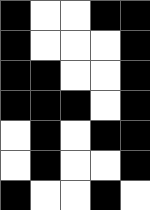[["black", "white", "white", "black", "black"], ["black", "white", "white", "white", "black"], ["black", "black", "white", "white", "black"], ["black", "black", "black", "white", "black"], ["white", "black", "white", "black", "black"], ["white", "black", "white", "white", "black"], ["black", "white", "white", "black", "white"]]